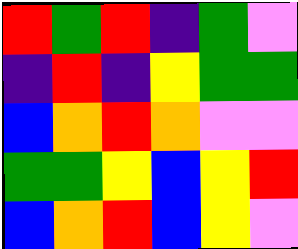[["red", "green", "red", "indigo", "green", "violet"], ["indigo", "red", "indigo", "yellow", "green", "green"], ["blue", "orange", "red", "orange", "violet", "violet"], ["green", "green", "yellow", "blue", "yellow", "red"], ["blue", "orange", "red", "blue", "yellow", "violet"]]